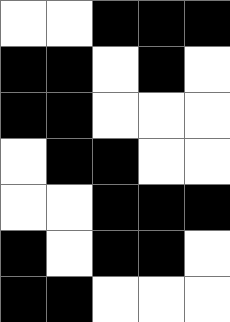[["white", "white", "black", "black", "black"], ["black", "black", "white", "black", "white"], ["black", "black", "white", "white", "white"], ["white", "black", "black", "white", "white"], ["white", "white", "black", "black", "black"], ["black", "white", "black", "black", "white"], ["black", "black", "white", "white", "white"]]